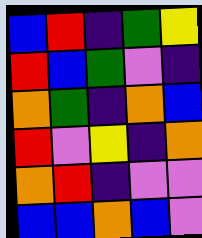[["blue", "red", "indigo", "green", "yellow"], ["red", "blue", "green", "violet", "indigo"], ["orange", "green", "indigo", "orange", "blue"], ["red", "violet", "yellow", "indigo", "orange"], ["orange", "red", "indigo", "violet", "violet"], ["blue", "blue", "orange", "blue", "violet"]]